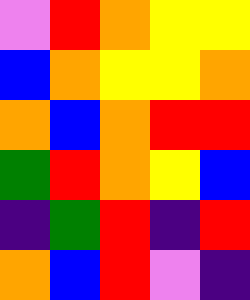[["violet", "red", "orange", "yellow", "yellow"], ["blue", "orange", "yellow", "yellow", "orange"], ["orange", "blue", "orange", "red", "red"], ["green", "red", "orange", "yellow", "blue"], ["indigo", "green", "red", "indigo", "red"], ["orange", "blue", "red", "violet", "indigo"]]